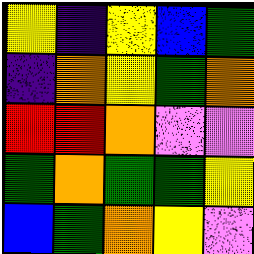[["yellow", "indigo", "yellow", "blue", "green"], ["indigo", "orange", "yellow", "green", "orange"], ["red", "red", "orange", "violet", "violet"], ["green", "orange", "green", "green", "yellow"], ["blue", "green", "orange", "yellow", "violet"]]